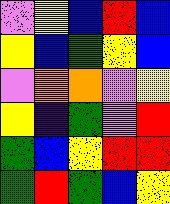[["violet", "yellow", "blue", "red", "blue"], ["yellow", "blue", "green", "yellow", "blue"], ["violet", "orange", "orange", "violet", "yellow"], ["yellow", "indigo", "green", "violet", "red"], ["green", "blue", "yellow", "red", "red"], ["green", "red", "green", "blue", "yellow"]]